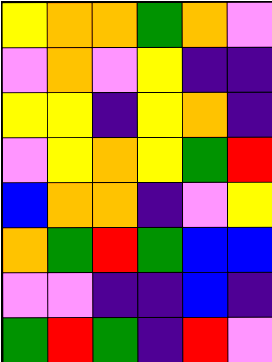[["yellow", "orange", "orange", "green", "orange", "violet"], ["violet", "orange", "violet", "yellow", "indigo", "indigo"], ["yellow", "yellow", "indigo", "yellow", "orange", "indigo"], ["violet", "yellow", "orange", "yellow", "green", "red"], ["blue", "orange", "orange", "indigo", "violet", "yellow"], ["orange", "green", "red", "green", "blue", "blue"], ["violet", "violet", "indigo", "indigo", "blue", "indigo"], ["green", "red", "green", "indigo", "red", "violet"]]